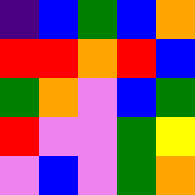[["indigo", "blue", "green", "blue", "orange"], ["red", "red", "orange", "red", "blue"], ["green", "orange", "violet", "blue", "green"], ["red", "violet", "violet", "green", "yellow"], ["violet", "blue", "violet", "green", "orange"]]